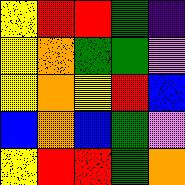[["yellow", "red", "red", "green", "indigo"], ["yellow", "orange", "green", "green", "violet"], ["yellow", "orange", "yellow", "red", "blue"], ["blue", "orange", "blue", "green", "violet"], ["yellow", "red", "red", "green", "orange"]]